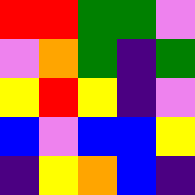[["red", "red", "green", "green", "violet"], ["violet", "orange", "green", "indigo", "green"], ["yellow", "red", "yellow", "indigo", "violet"], ["blue", "violet", "blue", "blue", "yellow"], ["indigo", "yellow", "orange", "blue", "indigo"]]